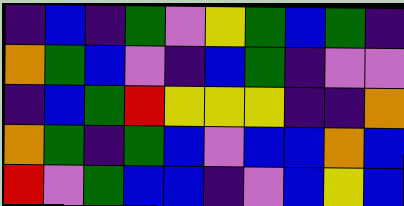[["indigo", "blue", "indigo", "green", "violet", "yellow", "green", "blue", "green", "indigo"], ["orange", "green", "blue", "violet", "indigo", "blue", "green", "indigo", "violet", "violet"], ["indigo", "blue", "green", "red", "yellow", "yellow", "yellow", "indigo", "indigo", "orange"], ["orange", "green", "indigo", "green", "blue", "violet", "blue", "blue", "orange", "blue"], ["red", "violet", "green", "blue", "blue", "indigo", "violet", "blue", "yellow", "blue"]]